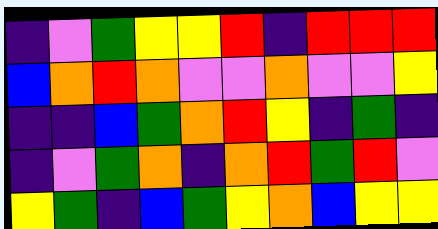[["indigo", "violet", "green", "yellow", "yellow", "red", "indigo", "red", "red", "red"], ["blue", "orange", "red", "orange", "violet", "violet", "orange", "violet", "violet", "yellow"], ["indigo", "indigo", "blue", "green", "orange", "red", "yellow", "indigo", "green", "indigo"], ["indigo", "violet", "green", "orange", "indigo", "orange", "red", "green", "red", "violet"], ["yellow", "green", "indigo", "blue", "green", "yellow", "orange", "blue", "yellow", "yellow"]]